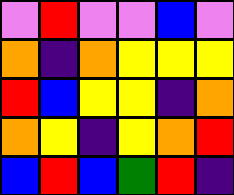[["violet", "red", "violet", "violet", "blue", "violet"], ["orange", "indigo", "orange", "yellow", "yellow", "yellow"], ["red", "blue", "yellow", "yellow", "indigo", "orange"], ["orange", "yellow", "indigo", "yellow", "orange", "red"], ["blue", "red", "blue", "green", "red", "indigo"]]